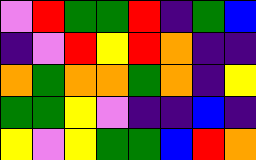[["violet", "red", "green", "green", "red", "indigo", "green", "blue"], ["indigo", "violet", "red", "yellow", "red", "orange", "indigo", "indigo"], ["orange", "green", "orange", "orange", "green", "orange", "indigo", "yellow"], ["green", "green", "yellow", "violet", "indigo", "indigo", "blue", "indigo"], ["yellow", "violet", "yellow", "green", "green", "blue", "red", "orange"]]